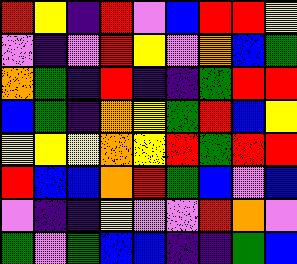[["red", "yellow", "indigo", "red", "violet", "blue", "red", "red", "yellow"], ["violet", "indigo", "violet", "red", "yellow", "violet", "orange", "blue", "green"], ["orange", "green", "indigo", "red", "indigo", "indigo", "green", "red", "red"], ["blue", "green", "indigo", "orange", "yellow", "green", "red", "blue", "yellow"], ["yellow", "yellow", "yellow", "orange", "yellow", "red", "green", "red", "red"], ["red", "blue", "blue", "orange", "red", "green", "blue", "violet", "blue"], ["violet", "indigo", "indigo", "yellow", "violet", "violet", "red", "orange", "violet"], ["green", "violet", "green", "blue", "blue", "indigo", "indigo", "green", "blue"]]